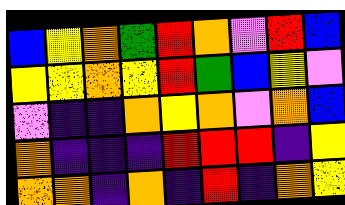[["blue", "yellow", "orange", "green", "red", "orange", "violet", "red", "blue"], ["yellow", "yellow", "orange", "yellow", "red", "green", "blue", "yellow", "violet"], ["violet", "indigo", "indigo", "orange", "yellow", "orange", "violet", "orange", "blue"], ["orange", "indigo", "indigo", "indigo", "red", "red", "red", "indigo", "yellow"], ["orange", "orange", "indigo", "orange", "indigo", "red", "indigo", "orange", "yellow"]]